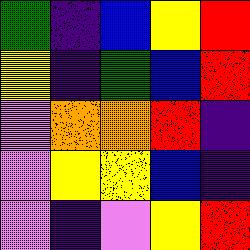[["green", "indigo", "blue", "yellow", "red"], ["yellow", "indigo", "green", "blue", "red"], ["violet", "orange", "orange", "red", "indigo"], ["violet", "yellow", "yellow", "blue", "indigo"], ["violet", "indigo", "violet", "yellow", "red"]]